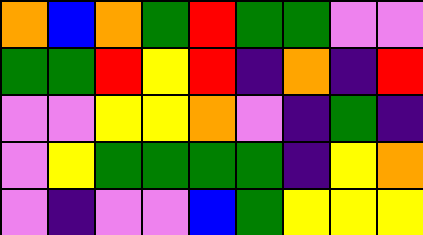[["orange", "blue", "orange", "green", "red", "green", "green", "violet", "violet"], ["green", "green", "red", "yellow", "red", "indigo", "orange", "indigo", "red"], ["violet", "violet", "yellow", "yellow", "orange", "violet", "indigo", "green", "indigo"], ["violet", "yellow", "green", "green", "green", "green", "indigo", "yellow", "orange"], ["violet", "indigo", "violet", "violet", "blue", "green", "yellow", "yellow", "yellow"]]